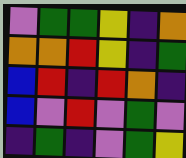[["violet", "green", "green", "yellow", "indigo", "orange"], ["orange", "orange", "red", "yellow", "indigo", "green"], ["blue", "red", "indigo", "red", "orange", "indigo"], ["blue", "violet", "red", "violet", "green", "violet"], ["indigo", "green", "indigo", "violet", "green", "yellow"]]